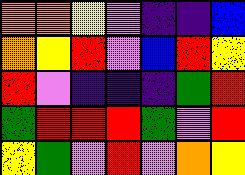[["orange", "orange", "yellow", "violet", "indigo", "indigo", "blue"], ["orange", "yellow", "red", "violet", "blue", "red", "yellow"], ["red", "violet", "indigo", "indigo", "indigo", "green", "red"], ["green", "red", "red", "red", "green", "violet", "red"], ["yellow", "green", "violet", "red", "violet", "orange", "yellow"]]